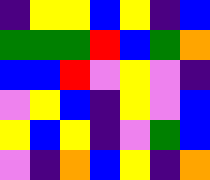[["indigo", "yellow", "yellow", "blue", "yellow", "indigo", "blue"], ["green", "green", "green", "red", "blue", "green", "orange"], ["blue", "blue", "red", "violet", "yellow", "violet", "indigo"], ["violet", "yellow", "blue", "indigo", "yellow", "violet", "blue"], ["yellow", "blue", "yellow", "indigo", "violet", "green", "blue"], ["violet", "indigo", "orange", "blue", "yellow", "indigo", "orange"]]